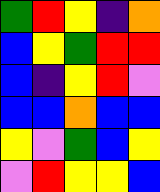[["green", "red", "yellow", "indigo", "orange"], ["blue", "yellow", "green", "red", "red"], ["blue", "indigo", "yellow", "red", "violet"], ["blue", "blue", "orange", "blue", "blue"], ["yellow", "violet", "green", "blue", "yellow"], ["violet", "red", "yellow", "yellow", "blue"]]